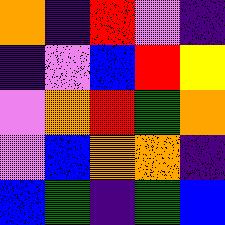[["orange", "indigo", "red", "violet", "indigo"], ["indigo", "violet", "blue", "red", "yellow"], ["violet", "orange", "red", "green", "orange"], ["violet", "blue", "orange", "orange", "indigo"], ["blue", "green", "indigo", "green", "blue"]]